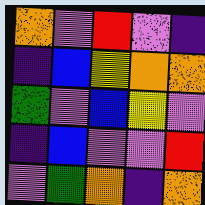[["orange", "violet", "red", "violet", "indigo"], ["indigo", "blue", "yellow", "orange", "orange"], ["green", "violet", "blue", "yellow", "violet"], ["indigo", "blue", "violet", "violet", "red"], ["violet", "green", "orange", "indigo", "orange"]]